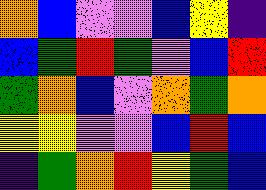[["orange", "blue", "violet", "violet", "blue", "yellow", "indigo"], ["blue", "green", "red", "green", "violet", "blue", "red"], ["green", "orange", "blue", "violet", "orange", "green", "orange"], ["yellow", "yellow", "violet", "violet", "blue", "red", "blue"], ["indigo", "green", "orange", "red", "yellow", "green", "blue"]]